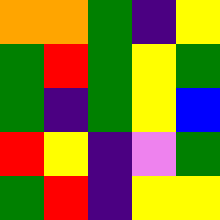[["orange", "orange", "green", "indigo", "yellow"], ["green", "red", "green", "yellow", "green"], ["green", "indigo", "green", "yellow", "blue"], ["red", "yellow", "indigo", "violet", "green"], ["green", "red", "indigo", "yellow", "yellow"]]